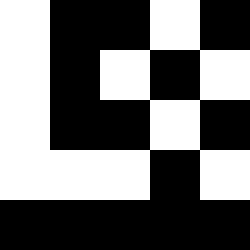[["white", "black", "black", "white", "black"], ["white", "black", "white", "black", "white"], ["white", "black", "black", "white", "black"], ["white", "white", "white", "black", "white"], ["black", "black", "black", "black", "black"]]